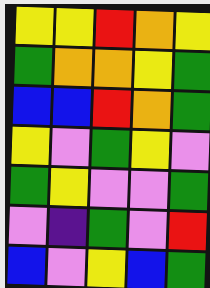[["yellow", "yellow", "red", "orange", "yellow"], ["green", "orange", "orange", "yellow", "green"], ["blue", "blue", "red", "orange", "green"], ["yellow", "violet", "green", "yellow", "violet"], ["green", "yellow", "violet", "violet", "green"], ["violet", "indigo", "green", "violet", "red"], ["blue", "violet", "yellow", "blue", "green"]]